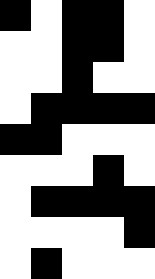[["black", "white", "black", "black", "white"], ["white", "white", "black", "black", "white"], ["white", "white", "black", "white", "white"], ["white", "black", "black", "black", "black"], ["black", "black", "white", "white", "white"], ["white", "white", "white", "black", "white"], ["white", "black", "black", "black", "black"], ["white", "white", "white", "white", "black"], ["white", "black", "white", "white", "white"]]